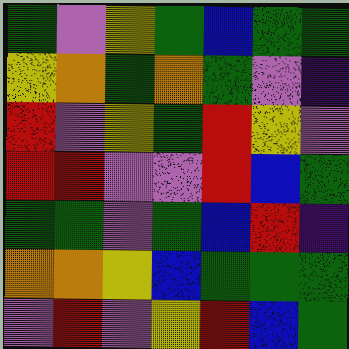[["green", "violet", "yellow", "green", "blue", "green", "green"], ["yellow", "orange", "green", "orange", "green", "violet", "indigo"], ["red", "violet", "yellow", "green", "red", "yellow", "violet"], ["red", "red", "violet", "violet", "red", "blue", "green"], ["green", "green", "violet", "green", "blue", "red", "indigo"], ["orange", "orange", "yellow", "blue", "green", "green", "green"], ["violet", "red", "violet", "yellow", "red", "blue", "green"]]